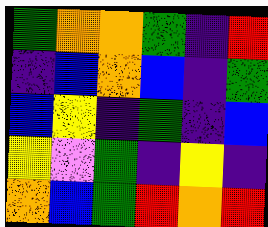[["green", "orange", "orange", "green", "indigo", "red"], ["indigo", "blue", "orange", "blue", "indigo", "green"], ["blue", "yellow", "indigo", "green", "indigo", "blue"], ["yellow", "violet", "green", "indigo", "yellow", "indigo"], ["orange", "blue", "green", "red", "orange", "red"]]